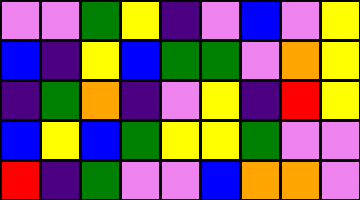[["violet", "violet", "green", "yellow", "indigo", "violet", "blue", "violet", "yellow"], ["blue", "indigo", "yellow", "blue", "green", "green", "violet", "orange", "yellow"], ["indigo", "green", "orange", "indigo", "violet", "yellow", "indigo", "red", "yellow"], ["blue", "yellow", "blue", "green", "yellow", "yellow", "green", "violet", "violet"], ["red", "indigo", "green", "violet", "violet", "blue", "orange", "orange", "violet"]]